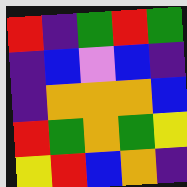[["red", "indigo", "green", "red", "green"], ["indigo", "blue", "violet", "blue", "indigo"], ["indigo", "orange", "orange", "orange", "blue"], ["red", "green", "orange", "green", "yellow"], ["yellow", "red", "blue", "orange", "indigo"]]